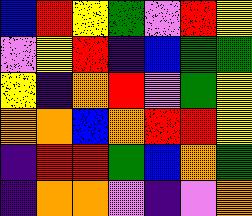[["blue", "red", "yellow", "green", "violet", "red", "yellow"], ["violet", "yellow", "red", "indigo", "blue", "green", "green"], ["yellow", "indigo", "orange", "red", "violet", "green", "yellow"], ["orange", "orange", "blue", "orange", "red", "red", "yellow"], ["indigo", "red", "red", "green", "blue", "orange", "green"], ["indigo", "orange", "orange", "violet", "indigo", "violet", "orange"]]